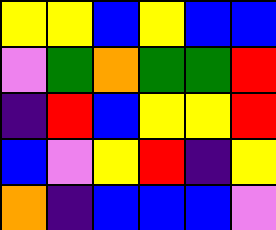[["yellow", "yellow", "blue", "yellow", "blue", "blue"], ["violet", "green", "orange", "green", "green", "red"], ["indigo", "red", "blue", "yellow", "yellow", "red"], ["blue", "violet", "yellow", "red", "indigo", "yellow"], ["orange", "indigo", "blue", "blue", "blue", "violet"]]